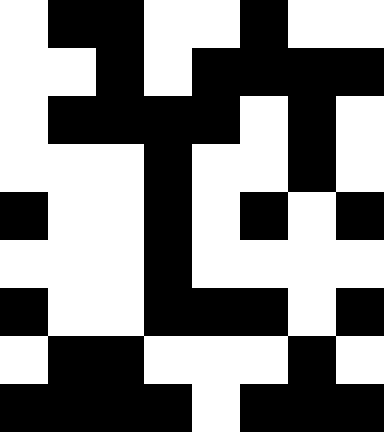[["white", "black", "black", "white", "white", "black", "white", "white"], ["white", "white", "black", "white", "black", "black", "black", "black"], ["white", "black", "black", "black", "black", "white", "black", "white"], ["white", "white", "white", "black", "white", "white", "black", "white"], ["black", "white", "white", "black", "white", "black", "white", "black"], ["white", "white", "white", "black", "white", "white", "white", "white"], ["black", "white", "white", "black", "black", "black", "white", "black"], ["white", "black", "black", "white", "white", "white", "black", "white"], ["black", "black", "black", "black", "white", "black", "black", "black"]]